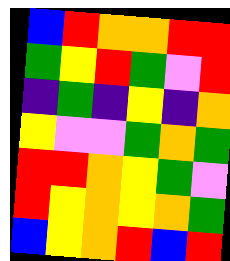[["blue", "red", "orange", "orange", "red", "red"], ["green", "yellow", "red", "green", "violet", "red"], ["indigo", "green", "indigo", "yellow", "indigo", "orange"], ["yellow", "violet", "violet", "green", "orange", "green"], ["red", "red", "orange", "yellow", "green", "violet"], ["red", "yellow", "orange", "yellow", "orange", "green"], ["blue", "yellow", "orange", "red", "blue", "red"]]